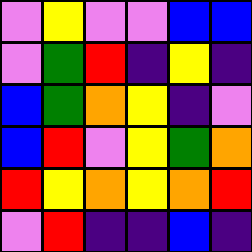[["violet", "yellow", "violet", "violet", "blue", "blue"], ["violet", "green", "red", "indigo", "yellow", "indigo"], ["blue", "green", "orange", "yellow", "indigo", "violet"], ["blue", "red", "violet", "yellow", "green", "orange"], ["red", "yellow", "orange", "yellow", "orange", "red"], ["violet", "red", "indigo", "indigo", "blue", "indigo"]]